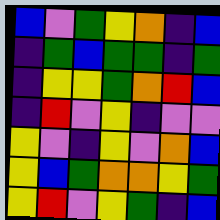[["blue", "violet", "green", "yellow", "orange", "indigo", "blue"], ["indigo", "green", "blue", "green", "green", "indigo", "green"], ["indigo", "yellow", "yellow", "green", "orange", "red", "blue"], ["indigo", "red", "violet", "yellow", "indigo", "violet", "violet"], ["yellow", "violet", "indigo", "yellow", "violet", "orange", "blue"], ["yellow", "blue", "green", "orange", "orange", "yellow", "green"], ["yellow", "red", "violet", "yellow", "green", "indigo", "blue"]]